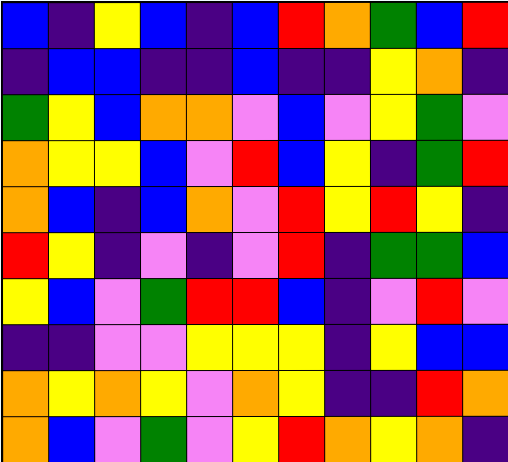[["blue", "indigo", "yellow", "blue", "indigo", "blue", "red", "orange", "green", "blue", "red"], ["indigo", "blue", "blue", "indigo", "indigo", "blue", "indigo", "indigo", "yellow", "orange", "indigo"], ["green", "yellow", "blue", "orange", "orange", "violet", "blue", "violet", "yellow", "green", "violet"], ["orange", "yellow", "yellow", "blue", "violet", "red", "blue", "yellow", "indigo", "green", "red"], ["orange", "blue", "indigo", "blue", "orange", "violet", "red", "yellow", "red", "yellow", "indigo"], ["red", "yellow", "indigo", "violet", "indigo", "violet", "red", "indigo", "green", "green", "blue"], ["yellow", "blue", "violet", "green", "red", "red", "blue", "indigo", "violet", "red", "violet"], ["indigo", "indigo", "violet", "violet", "yellow", "yellow", "yellow", "indigo", "yellow", "blue", "blue"], ["orange", "yellow", "orange", "yellow", "violet", "orange", "yellow", "indigo", "indigo", "red", "orange"], ["orange", "blue", "violet", "green", "violet", "yellow", "red", "orange", "yellow", "orange", "indigo"]]